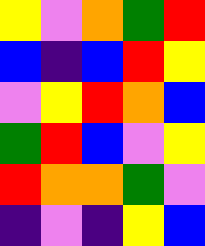[["yellow", "violet", "orange", "green", "red"], ["blue", "indigo", "blue", "red", "yellow"], ["violet", "yellow", "red", "orange", "blue"], ["green", "red", "blue", "violet", "yellow"], ["red", "orange", "orange", "green", "violet"], ["indigo", "violet", "indigo", "yellow", "blue"]]